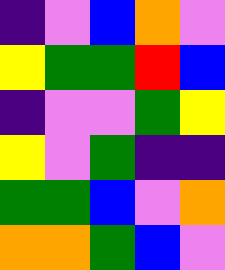[["indigo", "violet", "blue", "orange", "violet"], ["yellow", "green", "green", "red", "blue"], ["indigo", "violet", "violet", "green", "yellow"], ["yellow", "violet", "green", "indigo", "indigo"], ["green", "green", "blue", "violet", "orange"], ["orange", "orange", "green", "blue", "violet"]]